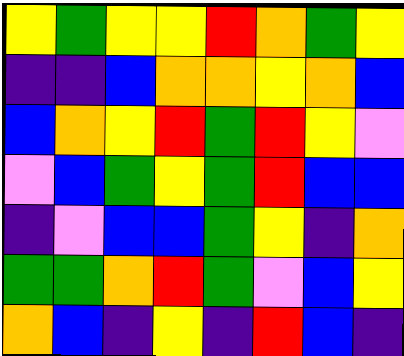[["yellow", "green", "yellow", "yellow", "red", "orange", "green", "yellow"], ["indigo", "indigo", "blue", "orange", "orange", "yellow", "orange", "blue"], ["blue", "orange", "yellow", "red", "green", "red", "yellow", "violet"], ["violet", "blue", "green", "yellow", "green", "red", "blue", "blue"], ["indigo", "violet", "blue", "blue", "green", "yellow", "indigo", "orange"], ["green", "green", "orange", "red", "green", "violet", "blue", "yellow"], ["orange", "blue", "indigo", "yellow", "indigo", "red", "blue", "indigo"]]